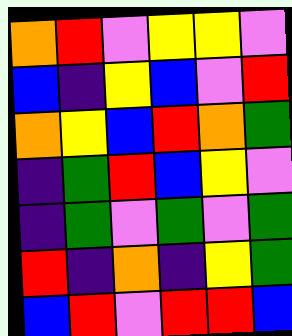[["orange", "red", "violet", "yellow", "yellow", "violet"], ["blue", "indigo", "yellow", "blue", "violet", "red"], ["orange", "yellow", "blue", "red", "orange", "green"], ["indigo", "green", "red", "blue", "yellow", "violet"], ["indigo", "green", "violet", "green", "violet", "green"], ["red", "indigo", "orange", "indigo", "yellow", "green"], ["blue", "red", "violet", "red", "red", "blue"]]